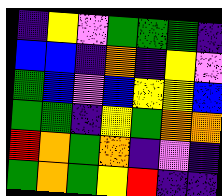[["indigo", "yellow", "violet", "green", "green", "green", "indigo"], ["blue", "blue", "indigo", "orange", "indigo", "yellow", "violet"], ["green", "blue", "violet", "blue", "yellow", "yellow", "blue"], ["green", "green", "indigo", "yellow", "green", "orange", "orange"], ["red", "orange", "green", "orange", "indigo", "violet", "indigo"], ["green", "orange", "green", "yellow", "red", "indigo", "indigo"]]